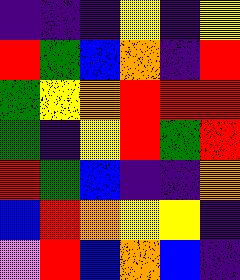[["indigo", "indigo", "indigo", "yellow", "indigo", "yellow"], ["red", "green", "blue", "orange", "indigo", "red"], ["green", "yellow", "orange", "red", "red", "red"], ["green", "indigo", "yellow", "red", "green", "red"], ["red", "green", "blue", "indigo", "indigo", "orange"], ["blue", "red", "orange", "yellow", "yellow", "indigo"], ["violet", "red", "blue", "orange", "blue", "indigo"]]